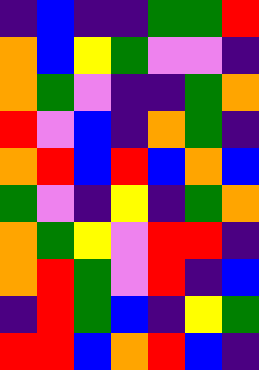[["indigo", "blue", "indigo", "indigo", "green", "green", "red"], ["orange", "blue", "yellow", "green", "violet", "violet", "indigo"], ["orange", "green", "violet", "indigo", "indigo", "green", "orange"], ["red", "violet", "blue", "indigo", "orange", "green", "indigo"], ["orange", "red", "blue", "red", "blue", "orange", "blue"], ["green", "violet", "indigo", "yellow", "indigo", "green", "orange"], ["orange", "green", "yellow", "violet", "red", "red", "indigo"], ["orange", "red", "green", "violet", "red", "indigo", "blue"], ["indigo", "red", "green", "blue", "indigo", "yellow", "green"], ["red", "red", "blue", "orange", "red", "blue", "indigo"]]